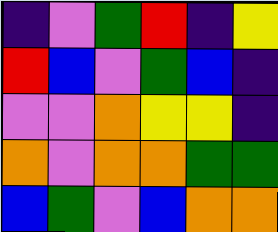[["indigo", "violet", "green", "red", "indigo", "yellow"], ["red", "blue", "violet", "green", "blue", "indigo"], ["violet", "violet", "orange", "yellow", "yellow", "indigo"], ["orange", "violet", "orange", "orange", "green", "green"], ["blue", "green", "violet", "blue", "orange", "orange"]]